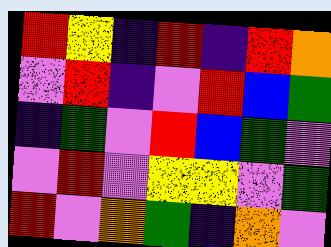[["red", "yellow", "indigo", "red", "indigo", "red", "orange"], ["violet", "red", "indigo", "violet", "red", "blue", "green"], ["indigo", "green", "violet", "red", "blue", "green", "violet"], ["violet", "red", "violet", "yellow", "yellow", "violet", "green"], ["red", "violet", "orange", "green", "indigo", "orange", "violet"]]